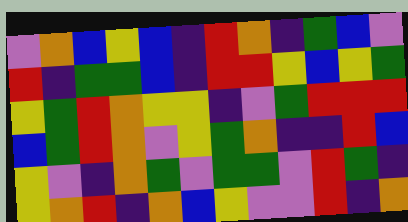[["violet", "orange", "blue", "yellow", "blue", "indigo", "red", "orange", "indigo", "green", "blue", "violet"], ["red", "indigo", "green", "green", "blue", "indigo", "red", "red", "yellow", "blue", "yellow", "green"], ["yellow", "green", "red", "orange", "yellow", "yellow", "indigo", "violet", "green", "red", "red", "red"], ["blue", "green", "red", "orange", "violet", "yellow", "green", "orange", "indigo", "indigo", "red", "blue"], ["yellow", "violet", "indigo", "orange", "green", "violet", "green", "green", "violet", "red", "green", "indigo"], ["yellow", "orange", "red", "indigo", "orange", "blue", "yellow", "violet", "violet", "red", "indigo", "orange"]]